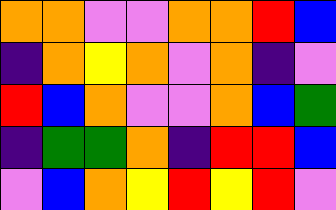[["orange", "orange", "violet", "violet", "orange", "orange", "red", "blue"], ["indigo", "orange", "yellow", "orange", "violet", "orange", "indigo", "violet"], ["red", "blue", "orange", "violet", "violet", "orange", "blue", "green"], ["indigo", "green", "green", "orange", "indigo", "red", "red", "blue"], ["violet", "blue", "orange", "yellow", "red", "yellow", "red", "violet"]]